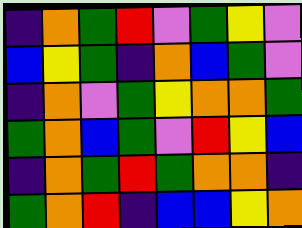[["indigo", "orange", "green", "red", "violet", "green", "yellow", "violet"], ["blue", "yellow", "green", "indigo", "orange", "blue", "green", "violet"], ["indigo", "orange", "violet", "green", "yellow", "orange", "orange", "green"], ["green", "orange", "blue", "green", "violet", "red", "yellow", "blue"], ["indigo", "orange", "green", "red", "green", "orange", "orange", "indigo"], ["green", "orange", "red", "indigo", "blue", "blue", "yellow", "orange"]]